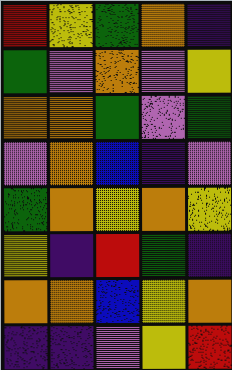[["red", "yellow", "green", "orange", "indigo"], ["green", "violet", "orange", "violet", "yellow"], ["orange", "orange", "green", "violet", "green"], ["violet", "orange", "blue", "indigo", "violet"], ["green", "orange", "yellow", "orange", "yellow"], ["yellow", "indigo", "red", "green", "indigo"], ["orange", "orange", "blue", "yellow", "orange"], ["indigo", "indigo", "violet", "yellow", "red"]]